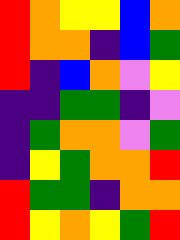[["red", "orange", "yellow", "yellow", "blue", "orange"], ["red", "orange", "orange", "indigo", "blue", "green"], ["red", "indigo", "blue", "orange", "violet", "yellow"], ["indigo", "indigo", "green", "green", "indigo", "violet"], ["indigo", "green", "orange", "orange", "violet", "green"], ["indigo", "yellow", "green", "orange", "orange", "red"], ["red", "green", "green", "indigo", "orange", "orange"], ["red", "yellow", "orange", "yellow", "green", "red"]]